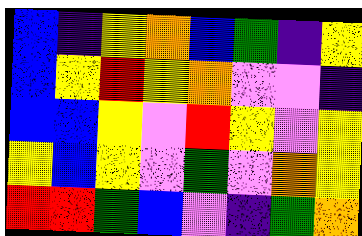[["blue", "indigo", "yellow", "orange", "blue", "green", "indigo", "yellow"], ["blue", "yellow", "red", "yellow", "orange", "violet", "violet", "indigo"], ["blue", "blue", "yellow", "violet", "red", "yellow", "violet", "yellow"], ["yellow", "blue", "yellow", "violet", "green", "violet", "orange", "yellow"], ["red", "red", "green", "blue", "violet", "indigo", "green", "orange"]]